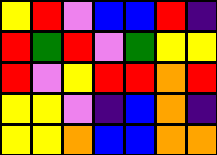[["yellow", "red", "violet", "blue", "blue", "red", "indigo"], ["red", "green", "red", "violet", "green", "yellow", "yellow"], ["red", "violet", "yellow", "red", "red", "orange", "red"], ["yellow", "yellow", "violet", "indigo", "blue", "orange", "indigo"], ["yellow", "yellow", "orange", "blue", "blue", "orange", "orange"]]